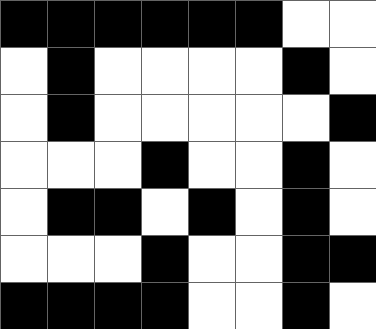[["black", "black", "black", "black", "black", "black", "white", "white"], ["white", "black", "white", "white", "white", "white", "black", "white"], ["white", "black", "white", "white", "white", "white", "white", "black"], ["white", "white", "white", "black", "white", "white", "black", "white"], ["white", "black", "black", "white", "black", "white", "black", "white"], ["white", "white", "white", "black", "white", "white", "black", "black"], ["black", "black", "black", "black", "white", "white", "black", "white"]]